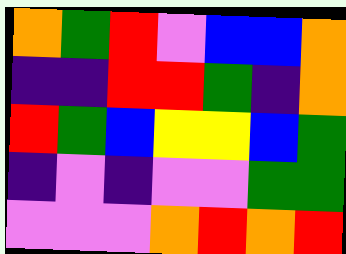[["orange", "green", "red", "violet", "blue", "blue", "orange"], ["indigo", "indigo", "red", "red", "green", "indigo", "orange"], ["red", "green", "blue", "yellow", "yellow", "blue", "green"], ["indigo", "violet", "indigo", "violet", "violet", "green", "green"], ["violet", "violet", "violet", "orange", "red", "orange", "red"]]